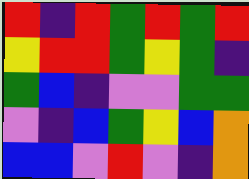[["red", "indigo", "red", "green", "red", "green", "red"], ["yellow", "red", "red", "green", "yellow", "green", "indigo"], ["green", "blue", "indigo", "violet", "violet", "green", "green"], ["violet", "indigo", "blue", "green", "yellow", "blue", "orange"], ["blue", "blue", "violet", "red", "violet", "indigo", "orange"]]